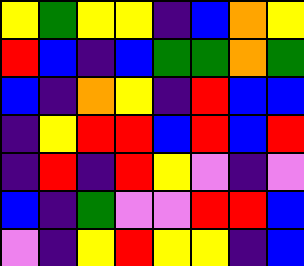[["yellow", "green", "yellow", "yellow", "indigo", "blue", "orange", "yellow"], ["red", "blue", "indigo", "blue", "green", "green", "orange", "green"], ["blue", "indigo", "orange", "yellow", "indigo", "red", "blue", "blue"], ["indigo", "yellow", "red", "red", "blue", "red", "blue", "red"], ["indigo", "red", "indigo", "red", "yellow", "violet", "indigo", "violet"], ["blue", "indigo", "green", "violet", "violet", "red", "red", "blue"], ["violet", "indigo", "yellow", "red", "yellow", "yellow", "indigo", "blue"]]